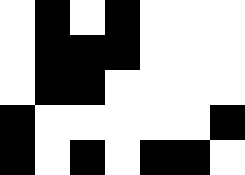[["white", "black", "white", "black", "white", "white", "white"], ["white", "black", "black", "black", "white", "white", "white"], ["white", "black", "black", "white", "white", "white", "white"], ["black", "white", "white", "white", "white", "white", "black"], ["black", "white", "black", "white", "black", "black", "white"]]